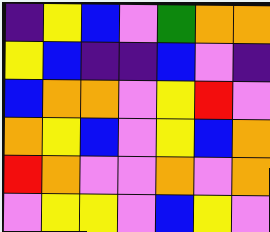[["indigo", "yellow", "blue", "violet", "green", "orange", "orange"], ["yellow", "blue", "indigo", "indigo", "blue", "violet", "indigo"], ["blue", "orange", "orange", "violet", "yellow", "red", "violet"], ["orange", "yellow", "blue", "violet", "yellow", "blue", "orange"], ["red", "orange", "violet", "violet", "orange", "violet", "orange"], ["violet", "yellow", "yellow", "violet", "blue", "yellow", "violet"]]